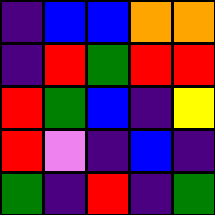[["indigo", "blue", "blue", "orange", "orange"], ["indigo", "red", "green", "red", "red"], ["red", "green", "blue", "indigo", "yellow"], ["red", "violet", "indigo", "blue", "indigo"], ["green", "indigo", "red", "indigo", "green"]]